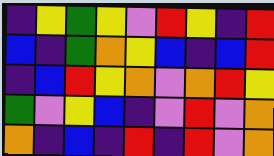[["indigo", "yellow", "green", "yellow", "violet", "red", "yellow", "indigo", "red"], ["blue", "indigo", "green", "orange", "yellow", "blue", "indigo", "blue", "red"], ["indigo", "blue", "red", "yellow", "orange", "violet", "orange", "red", "yellow"], ["green", "violet", "yellow", "blue", "indigo", "violet", "red", "violet", "orange"], ["orange", "indigo", "blue", "indigo", "red", "indigo", "red", "violet", "orange"]]